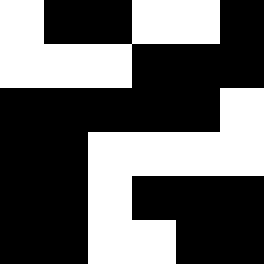[["white", "black", "black", "white", "white", "black"], ["white", "white", "white", "black", "black", "black"], ["black", "black", "black", "black", "black", "white"], ["black", "black", "white", "white", "white", "white"], ["black", "black", "white", "black", "black", "black"], ["black", "black", "white", "white", "black", "black"]]